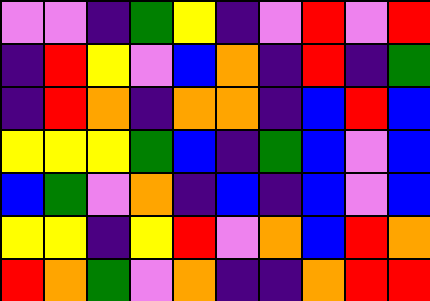[["violet", "violet", "indigo", "green", "yellow", "indigo", "violet", "red", "violet", "red"], ["indigo", "red", "yellow", "violet", "blue", "orange", "indigo", "red", "indigo", "green"], ["indigo", "red", "orange", "indigo", "orange", "orange", "indigo", "blue", "red", "blue"], ["yellow", "yellow", "yellow", "green", "blue", "indigo", "green", "blue", "violet", "blue"], ["blue", "green", "violet", "orange", "indigo", "blue", "indigo", "blue", "violet", "blue"], ["yellow", "yellow", "indigo", "yellow", "red", "violet", "orange", "blue", "red", "orange"], ["red", "orange", "green", "violet", "orange", "indigo", "indigo", "orange", "red", "red"]]